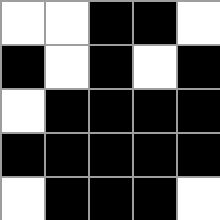[["white", "white", "black", "black", "white"], ["black", "white", "black", "white", "black"], ["white", "black", "black", "black", "black"], ["black", "black", "black", "black", "black"], ["white", "black", "black", "black", "white"]]